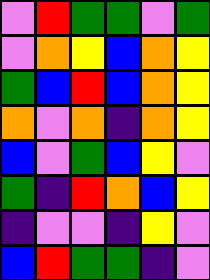[["violet", "red", "green", "green", "violet", "green"], ["violet", "orange", "yellow", "blue", "orange", "yellow"], ["green", "blue", "red", "blue", "orange", "yellow"], ["orange", "violet", "orange", "indigo", "orange", "yellow"], ["blue", "violet", "green", "blue", "yellow", "violet"], ["green", "indigo", "red", "orange", "blue", "yellow"], ["indigo", "violet", "violet", "indigo", "yellow", "violet"], ["blue", "red", "green", "green", "indigo", "violet"]]